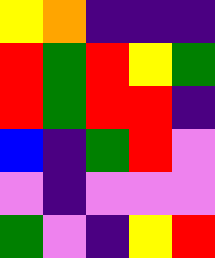[["yellow", "orange", "indigo", "indigo", "indigo"], ["red", "green", "red", "yellow", "green"], ["red", "green", "red", "red", "indigo"], ["blue", "indigo", "green", "red", "violet"], ["violet", "indigo", "violet", "violet", "violet"], ["green", "violet", "indigo", "yellow", "red"]]